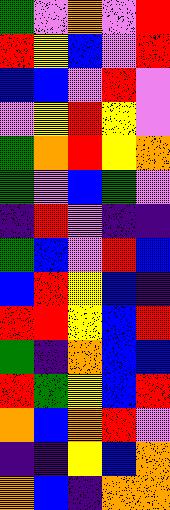[["green", "violet", "orange", "violet", "red"], ["red", "yellow", "blue", "violet", "red"], ["blue", "blue", "violet", "red", "violet"], ["violet", "yellow", "red", "yellow", "violet"], ["green", "orange", "red", "yellow", "orange"], ["green", "violet", "blue", "green", "violet"], ["indigo", "red", "violet", "indigo", "indigo"], ["green", "blue", "violet", "red", "blue"], ["blue", "red", "yellow", "blue", "indigo"], ["red", "red", "yellow", "blue", "red"], ["green", "indigo", "orange", "blue", "blue"], ["red", "green", "yellow", "blue", "red"], ["orange", "blue", "orange", "red", "violet"], ["indigo", "indigo", "yellow", "blue", "orange"], ["orange", "blue", "indigo", "orange", "orange"]]